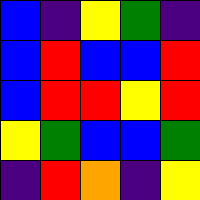[["blue", "indigo", "yellow", "green", "indigo"], ["blue", "red", "blue", "blue", "red"], ["blue", "red", "red", "yellow", "red"], ["yellow", "green", "blue", "blue", "green"], ["indigo", "red", "orange", "indigo", "yellow"]]